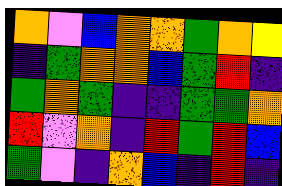[["orange", "violet", "blue", "orange", "orange", "green", "orange", "yellow"], ["indigo", "green", "orange", "orange", "blue", "green", "red", "indigo"], ["green", "orange", "green", "indigo", "indigo", "green", "green", "orange"], ["red", "violet", "orange", "indigo", "red", "green", "red", "blue"], ["green", "violet", "indigo", "orange", "blue", "indigo", "red", "indigo"]]